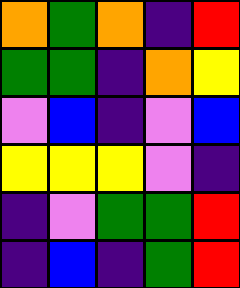[["orange", "green", "orange", "indigo", "red"], ["green", "green", "indigo", "orange", "yellow"], ["violet", "blue", "indigo", "violet", "blue"], ["yellow", "yellow", "yellow", "violet", "indigo"], ["indigo", "violet", "green", "green", "red"], ["indigo", "blue", "indigo", "green", "red"]]